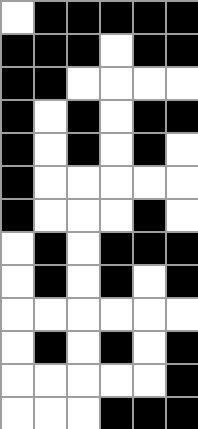[["white", "black", "black", "black", "black", "black"], ["black", "black", "black", "white", "black", "black"], ["black", "black", "white", "white", "white", "white"], ["black", "white", "black", "white", "black", "black"], ["black", "white", "black", "white", "black", "white"], ["black", "white", "white", "white", "white", "white"], ["black", "white", "white", "white", "black", "white"], ["white", "black", "white", "black", "black", "black"], ["white", "black", "white", "black", "white", "black"], ["white", "white", "white", "white", "white", "white"], ["white", "black", "white", "black", "white", "black"], ["white", "white", "white", "white", "white", "black"], ["white", "white", "white", "black", "black", "black"]]